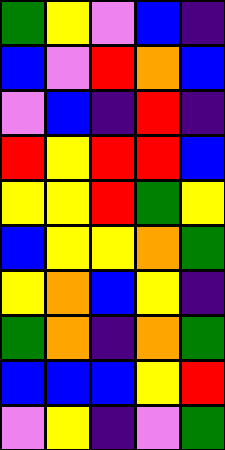[["green", "yellow", "violet", "blue", "indigo"], ["blue", "violet", "red", "orange", "blue"], ["violet", "blue", "indigo", "red", "indigo"], ["red", "yellow", "red", "red", "blue"], ["yellow", "yellow", "red", "green", "yellow"], ["blue", "yellow", "yellow", "orange", "green"], ["yellow", "orange", "blue", "yellow", "indigo"], ["green", "orange", "indigo", "orange", "green"], ["blue", "blue", "blue", "yellow", "red"], ["violet", "yellow", "indigo", "violet", "green"]]